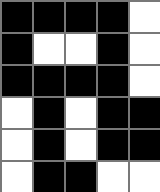[["black", "black", "black", "black", "white"], ["black", "white", "white", "black", "white"], ["black", "black", "black", "black", "white"], ["white", "black", "white", "black", "black"], ["white", "black", "white", "black", "black"], ["white", "black", "black", "white", "white"]]